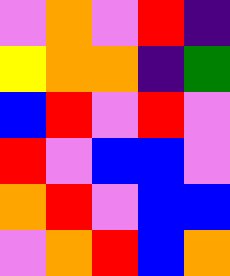[["violet", "orange", "violet", "red", "indigo"], ["yellow", "orange", "orange", "indigo", "green"], ["blue", "red", "violet", "red", "violet"], ["red", "violet", "blue", "blue", "violet"], ["orange", "red", "violet", "blue", "blue"], ["violet", "orange", "red", "blue", "orange"]]